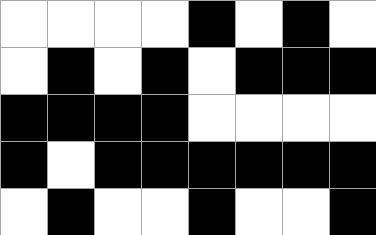[["white", "white", "white", "white", "black", "white", "black", "white"], ["white", "black", "white", "black", "white", "black", "black", "black"], ["black", "black", "black", "black", "white", "white", "white", "white"], ["black", "white", "black", "black", "black", "black", "black", "black"], ["white", "black", "white", "white", "black", "white", "white", "black"]]